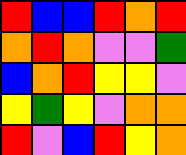[["red", "blue", "blue", "red", "orange", "red"], ["orange", "red", "orange", "violet", "violet", "green"], ["blue", "orange", "red", "yellow", "yellow", "violet"], ["yellow", "green", "yellow", "violet", "orange", "orange"], ["red", "violet", "blue", "red", "yellow", "orange"]]